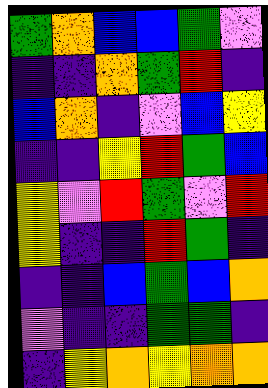[["green", "orange", "blue", "blue", "green", "violet"], ["indigo", "indigo", "orange", "green", "red", "indigo"], ["blue", "orange", "indigo", "violet", "blue", "yellow"], ["indigo", "indigo", "yellow", "red", "green", "blue"], ["yellow", "violet", "red", "green", "violet", "red"], ["yellow", "indigo", "indigo", "red", "green", "indigo"], ["indigo", "indigo", "blue", "green", "blue", "orange"], ["violet", "indigo", "indigo", "green", "green", "indigo"], ["indigo", "yellow", "orange", "yellow", "orange", "orange"]]